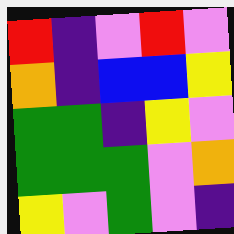[["red", "indigo", "violet", "red", "violet"], ["orange", "indigo", "blue", "blue", "yellow"], ["green", "green", "indigo", "yellow", "violet"], ["green", "green", "green", "violet", "orange"], ["yellow", "violet", "green", "violet", "indigo"]]